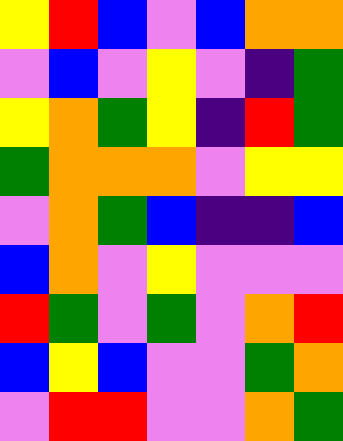[["yellow", "red", "blue", "violet", "blue", "orange", "orange"], ["violet", "blue", "violet", "yellow", "violet", "indigo", "green"], ["yellow", "orange", "green", "yellow", "indigo", "red", "green"], ["green", "orange", "orange", "orange", "violet", "yellow", "yellow"], ["violet", "orange", "green", "blue", "indigo", "indigo", "blue"], ["blue", "orange", "violet", "yellow", "violet", "violet", "violet"], ["red", "green", "violet", "green", "violet", "orange", "red"], ["blue", "yellow", "blue", "violet", "violet", "green", "orange"], ["violet", "red", "red", "violet", "violet", "orange", "green"]]